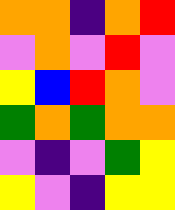[["orange", "orange", "indigo", "orange", "red"], ["violet", "orange", "violet", "red", "violet"], ["yellow", "blue", "red", "orange", "violet"], ["green", "orange", "green", "orange", "orange"], ["violet", "indigo", "violet", "green", "yellow"], ["yellow", "violet", "indigo", "yellow", "yellow"]]